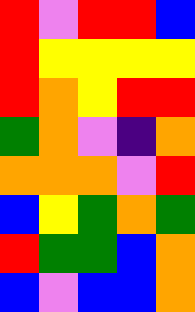[["red", "violet", "red", "red", "blue"], ["red", "yellow", "yellow", "yellow", "yellow"], ["red", "orange", "yellow", "red", "red"], ["green", "orange", "violet", "indigo", "orange"], ["orange", "orange", "orange", "violet", "red"], ["blue", "yellow", "green", "orange", "green"], ["red", "green", "green", "blue", "orange"], ["blue", "violet", "blue", "blue", "orange"]]